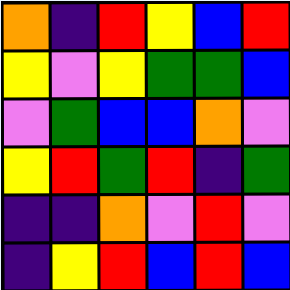[["orange", "indigo", "red", "yellow", "blue", "red"], ["yellow", "violet", "yellow", "green", "green", "blue"], ["violet", "green", "blue", "blue", "orange", "violet"], ["yellow", "red", "green", "red", "indigo", "green"], ["indigo", "indigo", "orange", "violet", "red", "violet"], ["indigo", "yellow", "red", "blue", "red", "blue"]]